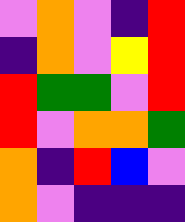[["violet", "orange", "violet", "indigo", "red"], ["indigo", "orange", "violet", "yellow", "red"], ["red", "green", "green", "violet", "red"], ["red", "violet", "orange", "orange", "green"], ["orange", "indigo", "red", "blue", "violet"], ["orange", "violet", "indigo", "indigo", "indigo"]]